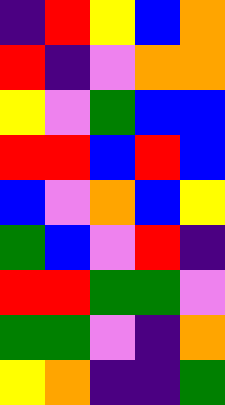[["indigo", "red", "yellow", "blue", "orange"], ["red", "indigo", "violet", "orange", "orange"], ["yellow", "violet", "green", "blue", "blue"], ["red", "red", "blue", "red", "blue"], ["blue", "violet", "orange", "blue", "yellow"], ["green", "blue", "violet", "red", "indigo"], ["red", "red", "green", "green", "violet"], ["green", "green", "violet", "indigo", "orange"], ["yellow", "orange", "indigo", "indigo", "green"]]